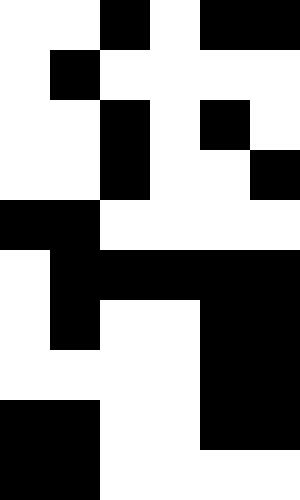[["white", "white", "black", "white", "black", "black"], ["white", "black", "white", "white", "white", "white"], ["white", "white", "black", "white", "black", "white"], ["white", "white", "black", "white", "white", "black"], ["black", "black", "white", "white", "white", "white"], ["white", "black", "black", "black", "black", "black"], ["white", "black", "white", "white", "black", "black"], ["white", "white", "white", "white", "black", "black"], ["black", "black", "white", "white", "black", "black"], ["black", "black", "white", "white", "white", "white"]]